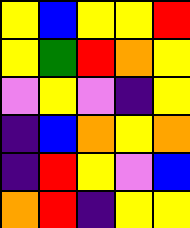[["yellow", "blue", "yellow", "yellow", "red"], ["yellow", "green", "red", "orange", "yellow"], ["violet", "yellow", "violet", "indigo", "yellow"], ["indigo", "blue", "orange", "yellow", "orange"], ["indigo", "red", "yellow", "violet", "blue"], ["orange", "red", "indigo", "yellow", "yellow"]]